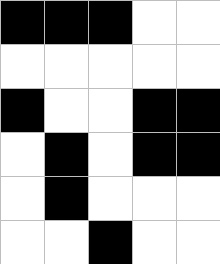[["black", "black", "black", "white", "white"], ["white", "white", "white", "white", "white"], ["black", "white", "white", "black", "black"], ["white", "black", "white", "black", "black"], ["white", "black", "white", "white", "white"], ["white", "white", "black", "white", "white"]]